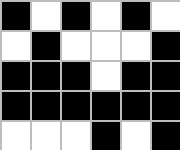[["black", "white", "black", "white", "black", "white"], ["white", "black", "white", "white", "white", "black"], ["black", "black", "black", "white", "black", "black"], ["black", "black", "black", "black", "black", "black"], ["white", "white", "white", "black", "white", "black"]]